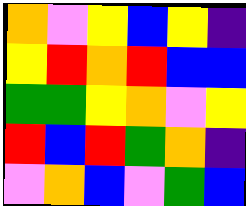[["orange", "violet", "yellow", "blue", "yellow", "indigo"], ["yellow", "red", "orange", "red", "blue", "blue"], ["green", "green", "yellow", "orange", "violet", "yellow"], ["red", "blue", "red", "green", "orange", "indigo"], ["violet", "orange", "blue", "violet", "green", "blue"]]